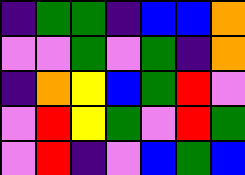[["indigo", "green", "green", "indigo", "blue", "blue", "orange"], ["violet", "violet", "green", "violet", "green", "indigo", "orange"], ["indigo", "orange", "yellow", "blue", "green", "red", "violet"], ["violet", "red", "yellow", "green", "violet", "red", "green"], ["violet", "red", "indigo", "violet", "blue", "green", "blue"]]